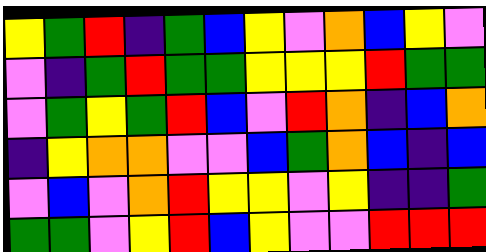[["yellow", "green", "red", "indigo", "green", "blue", "yellow", "violet", "orange", "blue", "yellow", "violet"], ["violet", "indigo", "green", "red", "green", "green", "yellow", "yellow", "yellow", "red", "green", "green"], ["violet", "green", "yellow", "green", "red", "blue", "violet", "red", "orange", "indigo", "blue", "orange"], ["indigo", "yellow", "orange", "orange", "violet", "violet", "blue", "green", "orange", "blue", "indigo", "blue"], ["violet", "blue", "violet", "orange", "red", "yellow", "yellow", "violet", "yellow", "indigo", "indigo", "green"], ["green", "green", "violet", "yellow", "red", "blue", "yellow", "violet", "violet", "red", "red", "red"]]